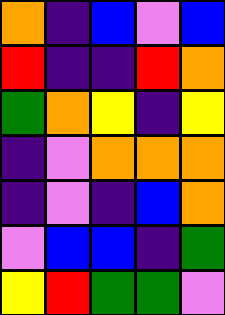[["orange", "indigo", "blue", "violet", "blue"], ["red", "indigo", "indigo", "red", "orange"], ["green", "orange", "yellow", "indigo", "yellow"], ["indigo", "violet", "orange", "orange", "orange"], ["indigo", "violet", "indigo", "blue", "orange"], ["violet", "blue", "blue", "indigo", "green"], ["yellow", "red", "green", "green", "violet"]]